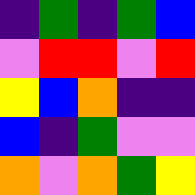[["indigo", "green", "indigo", "green", "blue"], ["violet", "red", "red", "violet", "red"], ["yellow", "blue", "orange", "indigo", "indigo"], ["blue", "indigo", "green", "violet", "violet"], ["orange", "violet", "orange", "green", "yellow"]]